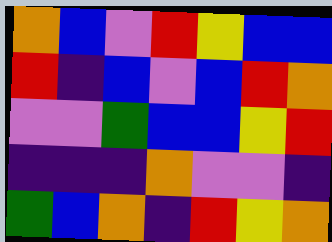[["orange", "blue", "violet", "red", "yellow", "blue", "blue"], ["red", "indigo", "blue", "violet", "blue", "red", "orange"], ["violet", "violet", "green", "blue", "blue", "yellow", "red"], ["indigo", "indigo", "indigo", "orange", "violet", "violet", "indigo"], ["green", "blue", "orange", "indigo", "red", "yellow", "orange"]]